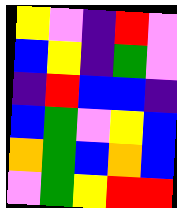[["yellow", "violet", "indigo", "red", "violet"], ["blue", "yellow", "indigo", "green", "violet"], ["indigo", "red", "blue", "blue", "indigo"], ["blue", "green", "violet", "yellow", "blue"], ["orange", "green", "blue", "orange", "blue"], ["violet", "green", "yellow", "red", "red"]]